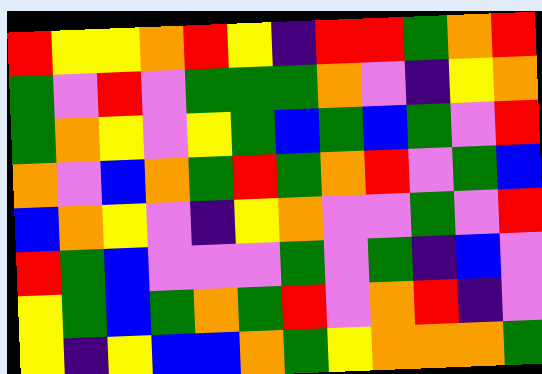[["red", "yellow", "yellow", "orange", "red", "yellow", "indigo", "red", "red", "green", "orange", "red"], ["green", "violet", "red", "violet", "green", "green", "green", "orange", "violet", "indigo", "yellow", "orange"], ["green", "orange", "yellow", "violet", "yellow", "green", "blue", "green", "blue", "green", "violet", "red"], ["orange", "violet", "blue", "orange", "green", "red", "green", "orange", "red", "violet", "green", "blue"], ["blue", "orange", "yellow", "violet", "indigo", "yellow", "orange", "violet", "violet", "green", "violet", "red"], ["red", "green", "blue", "violet", "violet", "violet", "green", "violet", "green", "indigo", "blue", "violet"], ["yellow", "green", "blue", "green", "orange", "green", "red", "violet", "orange", "red", "indigo", "violet"], ["yellow", "indigo", "yellow", "blue", "blue", "orange", "green", "yellow", "orange", "orange", "orange", "green"]]